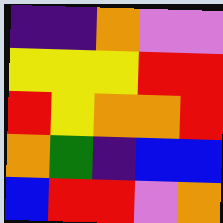[["indigo", "indigo", "orange", "violet", "violet"], ["yellow", "yellow", "yellow", "red", "red"], ["red", "yellow", "orange", "orange", "red"], ["orange", "green", "indigo", "blue", "blue"], ["blue", "red", "red", "violet", "orange"]]